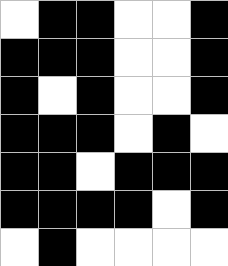[["white", "black", "black", "white", "white", "black"], ["black", "black", "black", "white", "white", "black"], ["black", "white", "black", "white", "white", "black"], ["black", "black", "black", "white", "black", "white"], ["black", "black", "white", "black", "black", "black"], ["black", "black", "black", "black", "white", "black"], ["white", "black", "white", "white", "white", "white"]]